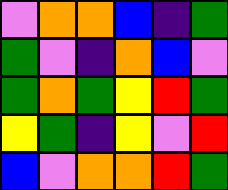[["violet", "orange", "orange", "blue", "indigo", "green"], ["green", "violet", "indigo", "orange", "blue", "violet"], ["green", "orange", "green", "yellow", "red", "green"], ["yellow", "green", "indigo", "yellow", "violet", "red"], ["blue", "violet", "orange", "orange", "red", "green"]]